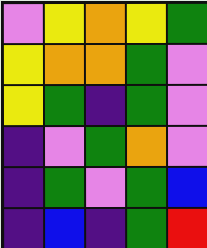[["violet", "yellow", "orange", "yellow", "green"], ["yellow", "orange", "orange", "green", "violet"], ["yellow", "green", "indigo", "green", "violet"], ["indigo", "violet", "green", "orange", "violet"], ["indigo", "green", "violet", "green", "blue"], ["indigo", "blue", "indigo", "green", "red"]]